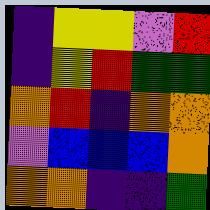[["indigo", "yellow", "yellow", "violet", "red"], ["indigo", "yellow", "red", "green", "green"], ["orange", "red", "indigo", "orange", "orange"], ["violet", "blue", "blue", "blue", "orange"], ["orange", "orange", "indigo", "indigo", "green"]]